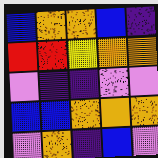[["blue", "orange", "orange", "blue", "indigo"], ["red", "red", "yellow", "orange", "orange"], ["violet", "indigo", "indigo", "violet", "violet"], ["blue", "blue", "orange", "orange", "orange"], ["violet", "orange", "indigo", "blue", "violet"]]